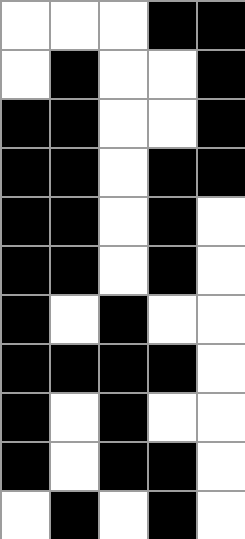[["white", "white", "white", "black", "black"], ["white", "black", "white", "white", "black"], ["black", "black", "white", "white", "black"], ["black", "black", "white", "black", "black"], ["black", "black", "white", "black", "white"], ["black", "black", "white", "black", "white"], ["black", "white", "black", "white", "white"], ["black", "black", "black", "black", "white"], ["black", "white", "black", "white", "white"], ["black", "white", "black", "black", "white"], ["white", "black", "white", "black", "white"]]